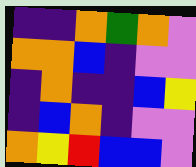[["indigo", "indigo", "orange", "green", "orange", "violet"], ["orange", "orange", "blue", "indigo", "violet", "violet"], ["indigo", "orange", "indigo", "indigo", "blue", "yellow"], ["indigo", "blue", "orange", "indigo", "violet", "violet"], ["orange", "yellow", "red", "blue", "blue", "violet"]]